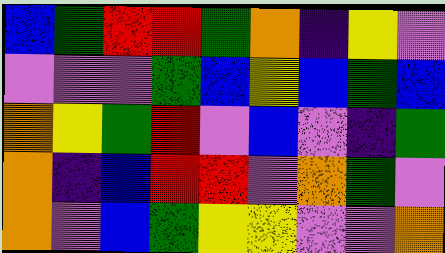[["blue", "green", "red", "red", "green", "orange", "indigo", "yellow", "violet"], ["violet", "violet", "violet", "green", "blue", "yellow", "blue", "green", "blue"], ["orange", "yellow", "green", "red", "violet", "blue", "violet", "indigo", "green"], ["orange", "indigo", "blue", "red", "red", "violet", "orange", "green", "violet"], ["orange", "violet", "blue", "green", "yellow", "yellow", "violet", "violet", "orange"]]